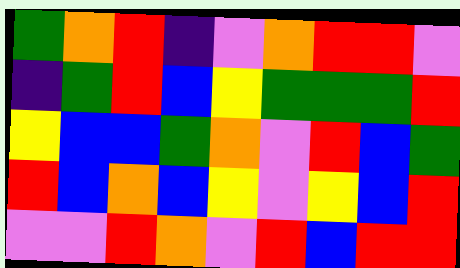[["green", "orange", "red", "indigo", "violet", "orange", "red", "red", "violet"], ["indigo", "green", "red", "blue", "yellow", "green", "green", "green", "red"], ["yellow", "blue", "blue", "green", "orange", "violet", "red", "blue", "green"], ["red", "blue", "orange", "blue", "yellow", "violet", "yellow", "blue", "red"], ["violet", "violet", "red", "orange", "violet", "red", "blue", "red", "red"]]